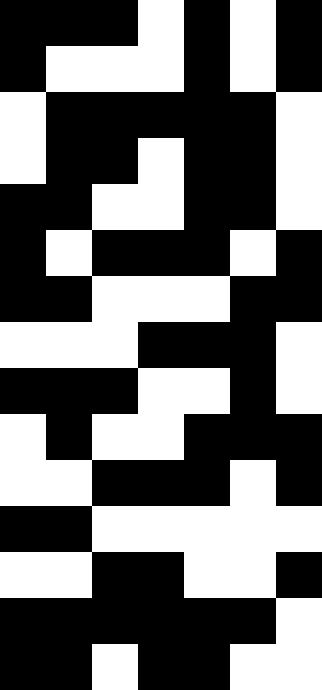[["black", "black", "black", "white", "black", "white", "black"], ["black", "white", "white", "white", "black", "white", "black"], ["white", "black", "black", "black", "black", "black", "white"], ["white", "black", "black", "white", "black", "black", "white"], ["black", "black", "white", "white", "black", "black", "white"], ["black", "white", "black", "black", "black", "white", "black"], ["black", "black", "white", "white", "white", "black", "black"], ["white", "white", "white", "black", "black", "black", "white"], ["black", "black", "black", "white", "white", "black", "white"], ["white", "black", "white", "white", "black", "black", "black"], ["white", "white", "black", "black", "black", "white", "black"], ["black", "black", "white", "white", "white", "white", "white"], ["white", "white", "black", "black", "white", "white", "black"], ["black", "black", "black", "black", "black", "black", "white"], ["black", "black", "white", "black", "black", "white", "white"]]